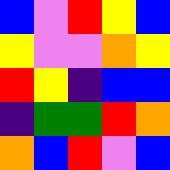[["blue", "violet", "red", "yellow", "blue"], ["yellow", "violet", "violet", "orange", "yellow"], ["red", "yellow", "indigo", "blue", "blue"], ["indigo", "green", "green", "red", "orange"], ["orange", "blue", "red", "violet", "blue"]]